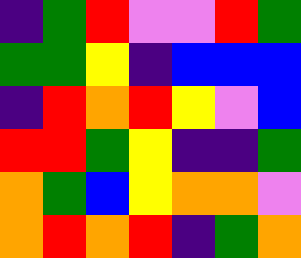[["indigo", "green", "red", "violet", "violet", "red", "green"], ["green", "green", "yellow", "indigo", "blue", "blue", "blue"], ["indigo", "red", "orange", "red", "yellow", "violet", "blue"], ["red", "red", "green", "yellow", "indigo", "indigo", "green"], ["orange", "green", "blue", "yellow", "orange", "orange", "violet"], ["orange", "red", "orange", "red", "indigo", "green", "orange"]]